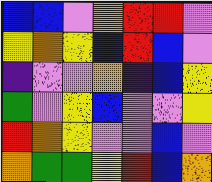[["blue", "blue", "violet", "orange", "red", "red", "violet"], ["yellow", "orange", "yellow", "blue", "red", "blue", "violet"], ["indigo", "violet", "violet", "orange", "indigo", "blue", "yellow"], ["green", "violet", "yellow", "blue", "violet", "violet", "yellow"], ["red", "orange", "yellow", "violet", "violet", "blue", "violet"], ["orange", "green", "green", "yellow", "red", "blue", "orange"]]